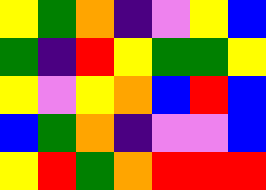[["yellow", "green", "orange", "indigo", "violet", "yellow", "blue"], ["green", "indigo", "red", "yellow", "green", "green", "yellow"], ["yellow", "violet", "yellow", "orange", "blue", "red", "blue"], ["blue", "green", "orange", "indigo", "violet", "violet", "blue"], ["yellow", "red", "green", "orange", "red", "red", "red"]]